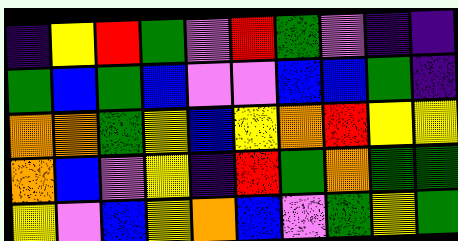[["indigo", "yellow", "red", "green", "violet", "red", "green", "violet", "indigo", "indigo"], ["green", "blue", "green", "blue", "violet", "violet", "blue", "blue", "green", "indigo"], ["orange", "orange", "green", "yellow", "blue", "yellow", "orange", "red", "yellow", "yellow"], ["orange", "blue", "violet", "yellow", "indigo", "red", "green", "orange", "green", "green"], ["yellow", "violet", "blue", "yellow", "orange", "blue", "violet", "green", "yellow", "green"]]